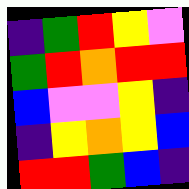[["indigo", "green", "red", "yellow", "violet"], ["green", "red", "orange", "red", "red"], ["blue", "violet", "violet", "yellow", "indigo"], ["indigo", "yellow", "orange", "yellow", "blue"], ["red", "red", "green", "blue", "indigo"]]